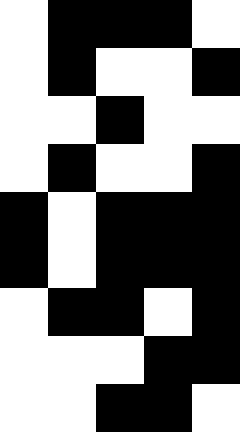[["white", "black", "black", "black", "white"], ["white", "black", "white", "white", "black"], ["white", "white", "black", "white", "white"], ["white", "black", "white", "white", "black"], ["black", "white", "black", "black", "black"], ["black", "white", "black", "black", "black"], ["white", "black", "black", "white", "black"], ["white", "white", "white", "black", "black"], ["white", "white", "black", "black", "white"]]